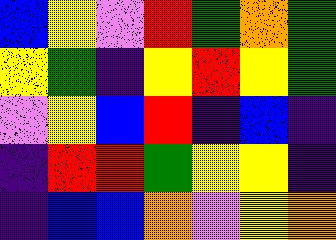[["blue", "yellow", "violet", "red", "green", "orange", "green"], ["yellow", "green", "indigo", "yellow", "red", "yellow", "green"], ["violet", "yellow", "blue", "red", "indigo", "blue", "indigo"], ["indigo", "red", "red", "green", "yellow", "yellow", "indigo"], ["indigo", "blue", "blue", "orange", "violet", "yellow", "orange"]]